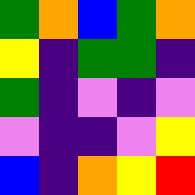[["green", "orange", "blue", "green", "orange"], ["yellow", "indigo", "green", "green", "indigo"], ["green", "indigo", "violet", "indigo", "violet"], ["violet", "indigo", "indigo", "violet", "yellow"], ["blue", "indigo", "orange", "yellow", "red"]]